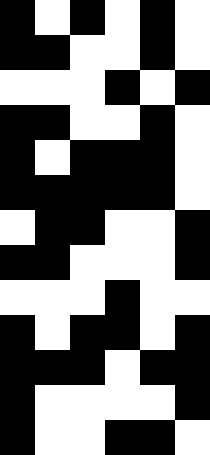[["black", "white", "black", "white", "black", "white"], ["black", "black", "white", "white", "black", "white"], ["white", "white", "white", "black", "white", "black"], ["black", "black", "white", "white", "black", "white"], ["black", "white", "black", "black", "black", "white"], ["black", "black", "black", "black", "black", "white"], ["white", "black", "black", "white", "white", "black"], ["black", "black", "white", "white", "white", "black"], ["white", "white", "white", "black", "white", "white"], ["black", "white", "black", "black", "white", "black"], ["black", "black", "black", "white", "black", "black"], ["black", "white", "white", "white", "white", "black"], ["black", "white", "white", "black", "black", "white"]]